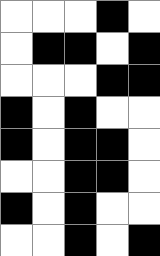[["white", "white", "white", "black", "white"], ["white", "black", "black", "white", "black"], ["white", "white", "white", "black", "black"], ["black", "white", "black", "white", "white"], ["black", "white", "black", "black", "white"], ["white", "white", "black", "black", "white"], ["black", "white", "black", "white", "white"], ["white", "white", "black", "white", "black"]]